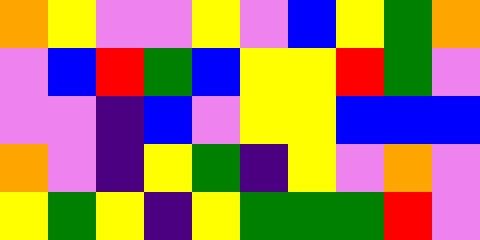[["orange", "yellow", "violet", "violet", "yellow", "violet", "blue", "yellow", "green", "orange"], ["violet", "blue", "red", "green", "blue", "yellow", "yellow", "red", "green", "violet"], ["violet", "violet", "indigo", "blue", "violet", "yellow", "yellow", "blue", "blue", "blue"], ["orange", "violet", "indigo", "yellow", "green", "indigo", "yellow", "violet", "orange", "violet"], ["yellow", "green", "yellow", "indigo", "yellow", "green", "green", "green", "red", "violet"]]